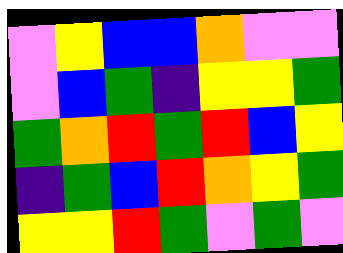[["violet", "yellow", "blue", "blue", "orange", "violet", "violet"], ["violet", "blue", "green", "indigo", "yellow", "yellow", "green"], ["green", "orange", "red", "green", "red", "blue", "yellow"], ["indigo", "green", "blue", "red", "orange", "yellow", "green"], ["yellow", "yellow", "red", "green", "violet", "green", "violet"]]